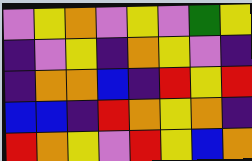[["violet", "yellow", "orange", "violet", "yellow", "violet", "green", "yellow"], ["indigo", "violet", "yellow", "indigo", "orange", "yellow", "violet", "indigo"], ["indigo", "orange", "orange", "blue", "indigo", "red", "yellow", "red"], ["blue", "blue", "indigo", "red", "orange", "yellow", "orange", "indigo"], ["red", "orange", "yellow", "violet", "red", "yellow", "blue", "orange"]]